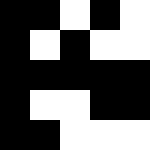[["black", "black", "white", "black", "white"], ["black", "white", "black", "white", "white"], ["black", "black", "black", "black", "black"], ["black", "white", "white", "black", "black"], ["black", "black", "white", "white", "white"]]